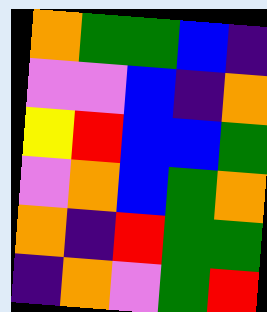[["orange", "green", "green", "blue", "indigo"], ["violet", "violet", "blue", "indigo", "orange"], ["yellow", "red", "blue", "blue", "green"], ["violet", "orange", "blue", "green", "orange"], ["orange", "indigo", "red", "green", "green"], ["indigo", "orange", "violet", "green", "red"]]